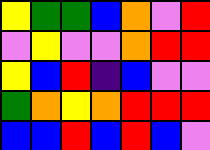[["yellow", "green", "green", "blue", "orange", "violet", "red"], ["violet", "yellow", "violet", "violet", "orange", "red", "red"], ["yellow", "blue", "red", "indigo", "blue", "violet", "violet"], ["green", "orange", "yellow", "orange", "red", "red", "red"], ["blue", "blue", "red", "blue", "red", "blue", "violet"]]